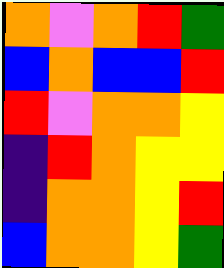[["orange", "violet", "orange", "red", "green"], ["blue", "orange", "blue", "blue", "red"], ["red", "violet", "orange", "orange", "yellow"], ["indigo", "red", "orange", "yellow", "yellow"], ["indigo", "orange", "orange", "yellow", "red"], ["blue", "orange", "orange", "yellow", "green"]]